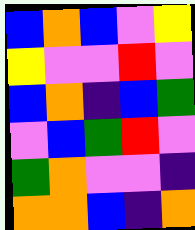[["blue", "orange", "blue", "violet", "yellow"], ["yellow", "violet", "violet", "red", "violet"], ["blue", "orange", "indigo", "blue", "green"], ["violet", "blue", "green", "red", "violet"], ["green", "orange", "violet", "violet", "indigo"], ["orange", "orange", "blue", "indigo", "orange"]]